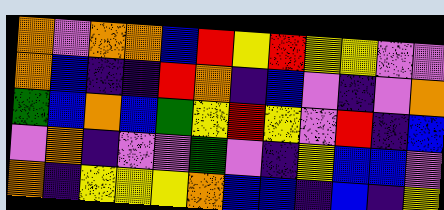[["orange", "violet", "orange", "orange", "blue", "red", "yellow", "red", "yellow", "yellow", "violet", "violet"], ["orange", "blue", "indigo", "indigo", "red", "orange", "indigo", "blue", "violet", "indigo", "violet", "orange"], ["green", "blue", "orange", "blue", "green", "yellow", "red", "yellow", "violet", "red", "indigo", "blue"], ["violet", "orange", "indigo", "violet", "violet", "green", "violet", "indigo", "yellow", "blue", "blue", "violet"], ["orange", "indigo", "yellow", "yellow", "yellow", "orange", "blue", "blue", "indigo", "blue", "indigo", "yellow"]]